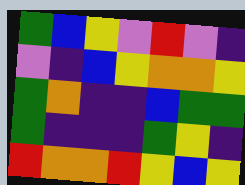[["green", "blue", "yellow", "violet", "red", "violet", "indigo"], ["violet", "indigo", "blue", "yellow", "orange", "orange", "yellow"], ["green", "orange", "indigo", "indigo", "blue", "green", "green"], ["green", "indigo", "indigo", "indigo", "green", "yellow", "indigo"], ["red", "orange", "orange", "red", "yellow", "blue", "yellow"]]